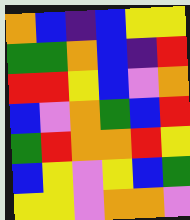[["orange", "blue", "indigo", "blue", "yellow", "yellow"], ["green", "green", "orange", "blue", "indigo", "red"], ["red", "red", "yellow", "blue", "violet", "orange"], ["blue", "violet", "orange", "green", "blue", "red"], ["green", "red", "orange", "orange", "red", "yellow"], ["blue", "yellow", "violet", "yellow", "blue", "green"], ["yellow", "yellow", "violet", "orange", "orange", "violet"]]